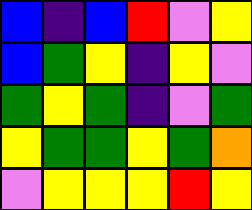[["blue", "indigo", "blue", "red", "violet", "yellow"], ["blue", "green", "yellow", "indigo", "yellow", "violet"], ["green", "yellow", "green", "indigo", "violet", "green"], ["yellow", "green", "green", "yellow", "green", "orange"], ["violet", "yellow", "yellow", "yellow", "red", "yellow"]]